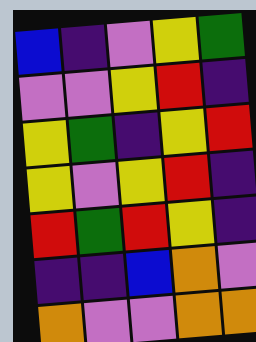[["blue", "indigo", "violet", "yellow", "green"], ["violet", "violet", "yellow", "red", "indigo"], ["yellow", "green", "indigo", "yellow", "red"], ["yellow", "violet", "yellow", "red", "indigo"], ["red", "green", "red", "yellow", "indigo"], ["indigo", "indigo", "blue", "orange", "violet"], ["orange", "violet", "violet", "orange", "orange"]]